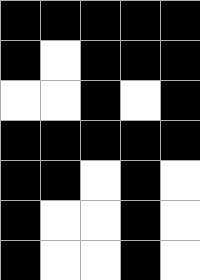[["black", "black", "black", "black", "black"], ["black", "white", "black", "black", "black"], ["white", "white", "black", "white", "black"], ["black", "black", "black", "black", "black"], ["black", "black", "white", "black", "white"], ["black", "white", "white", "black", "white"], ["black", "white", "white", "black", "white"]]